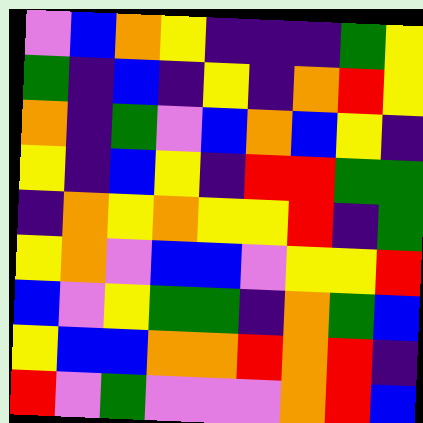[["violet", "blue", "orange", "yellow", "indigo", "indigo", "indigo", "green", "yellow"], ["green", "indigo", "blue", "indigo", "yellow", "indigo", "orange", "red", "yellow"], ["orange", "indigo", "green", "violet", "blue", "orange", "blue", "yellow", "indigo"], ["yellow", "indigo", "blue", "yellow", "indigo", "red", "red", "green", "green"], ["indigo", "orange", "yellow", "orange", "yellow", "yellow", "red", "indigo", "green"], ["yellow", "orange", "violet", "blue", "blue", "violet", "yellow", "yellow", "red"], ["blue", "violet", "yellow", "green", "green", "indigo", "orange", "green", "blue"], ["yellow", "blue", "blue", "orange", "orange", "red", "orange", "red", "indigo"], ["red", "violet", "green", "violet", "violet", "violet", "orange", "red", "blue"]]